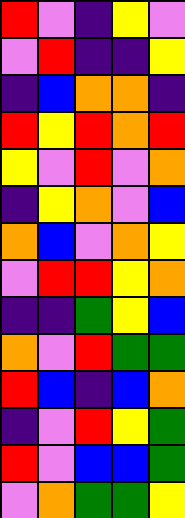[["red", "violet", "indigo", "yellow", "violet"], ["violet", "red", "indigo", "indigo", "yellow"], ["indigo", "blue", "orange", "orange", "indigo"], ["red", "yellow", "red", "orange", "red"], ["yellow", "violet", "red", "violet", "orange"], ["indigo", "yellow", "orange", "violet", "blue"], ["orange", "blue", "violet", "orange", "yellow"], ["violet", "red", "red", "yellow", "orange"], ["indigo", "indigo", "green", "yellow", "blue"], ["orange", "violet", "red", "green", "green"], ["red", "blue", "indigo", "blue", "orange"], ["indigo", "violet", "red", "yellow", "green"], ["red", "violet", "blue", "blue", "green"], ["violet", "orange", "green", "green", "yellow"]]